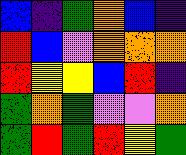[["blue", "indigo", "green", "orange", "blue", "indigo"], ["red", "blue", "violet", "orange", "orange", "orange"], ["red", "yellow", "yellow", "blue", "red", "indigo"], ["green", "orange", "green", "violet", "violet", "orange"], ["green", "red", "green", "red", "yellow", "green"]]